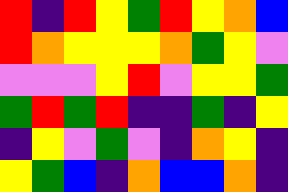[["red", "indigo", "red", "yellow", "green", "red", "yellow", "orange", "blue"], ["red", "orange", "yellow", "yellow", "yellow", "orange", "green", "yellow", "violet"], ["violet", "violet", "violet", "yellow", "red", "violet", "yellow", "yellow", "green"], ["green", "red", "green", "red", "indigo", "indigo", "green", "indigo", "yellow"], ["indigo", "yellow", "violet", "green", "violet", "indigo", "orange", "yellow", "indigo"], ["yellow", "green", "blue", "indigo", "orange", "blue", "blue", "orange", "indigo"]]